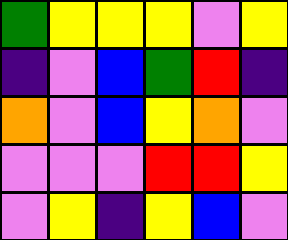[["green", "yellow", "yellow", "yellow", "violet", "yellow"], ["indigo", "violet", "blue", "green", "red", "indigo"], ["orange", "violet", "blue", "yellow", "orange", "violet"], ["violet", "violet", "violet", "red", "red", "yellow"], ["violet", "yellow", "indigo", "yellow", "blue", "violet"]]